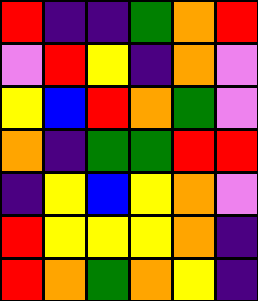[["red", "indigo", "indigo", "green", "orange", "red"], ["violet", "red", "yellow", "indigo", "orange", "violet"], ["yellow", "blue", "red", "orange", "green", "violet"], ["orange", "indigo", "green", "green", "red", "red"], ["indigo", "yellow", "blue", "yellow", "orange", "violet"], ["red", "yellow", "yellow", "yellow", "orange", "indigo"], ["red", "orange", "green", "orange", "yellow", "indigo"]]